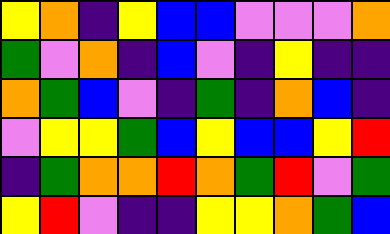[["yellow", "orange", "indigo", "yellow", "blue", "blue", "violet", "violet", "violet", "orange"], ["green", "violet", "orange", "indigo", "blue", "violet", "indigo", "yellow", "indigo", "indigo"], ["orange", "green", "blue", "violet", "indigo", "green", "indigo", "orange", "blue", "indigo"], ["violet", "yellow", "yellow", "green", "blue", "yellow", "blue", "blue", "yellow", "red"], ["indigo", "green", "orange", "orange", "red", "orange", "green", "red", "violet", "green"], ["yellow", "red", "violet", "indigo", "indigo", "yellow", "yellow", "orange", "green", "blue"]]